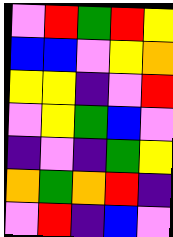[["violet", "red", "green", "red", "yellow"], ["blue", "blue", "violet", "yellow", "orange"], ["yellow", "yellow", "indigo", "violet", "red"], ["violet", "yellow", "green", "blue", "violet"], ["indigo", "violet", "indigo", "green", "yellow"], ["orange", "green", "orange", "red", "indigo"], ["violet", "red", "indigo", "blue", "violet"]]